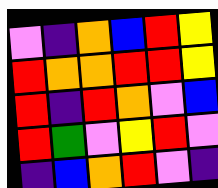[["violet", "indigo", "orange", "blue", "red", "yellow"], ["red", "orange", "orange", "red", "red", "yellow"], ["red", "indigo", "red", "orange", "violet", "blue"], ["red", "green", "violet", "yellow", "red", "violet"], ["indigo", "blue", "orange", "red", "violet", "indigo"]]